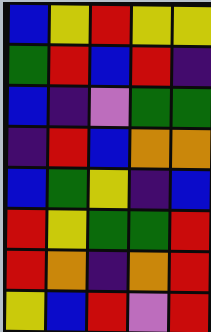[["blue", "yellow", "red", "yellow", "yellow"], ["green", "red", "blue", "red", "indigo"], ["blue", "indigo", "violet", "green", "green"], ["indigo", "red", "blue", "orange", "orange"], ["blue", "green", "yellow", "indigo", "blue"], ["red", "yellow", "green", "green", "red"], ["red", "orange", "indigo", "orange", "red"], ["yellow", "blue", "red", "violet", "red"]]